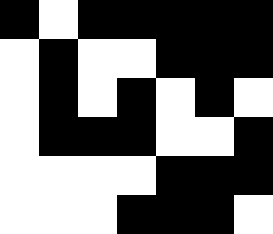[["black", "white", "black", "black", "black", "black", "black"], ["white", "black", "white", "white", "black", "black", "black"], ["white", "black", "white", "black", "white", "black", "white"], ["white", "black", "black", "black", "white", "white", "black"], ["white", "white", "white", "white", "black", "black", "black"], ["white", "white", "white", "black", "black", "black", "white"]]